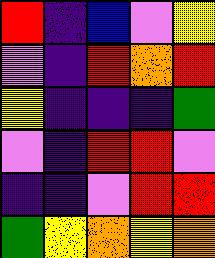[["red", "indigo", "blue", "violet", "yellow"], ["violet", "indigo", "red", "orange", "red"], ["yellow", "indigo", "indigo", "indigo", "green"], ["violet", "indigo", "red", "red", "violet"], ["indigo", "indigo", "violet", "red", "red"], ["green", "yellow", "orange", "yellow", "orange"]]